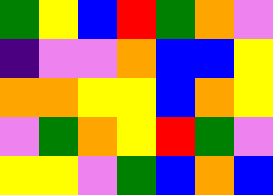[["green", "yellow", "blue", "red", "green", "orange", "violet"], ["indigo", "violet", "violet", "orange", "blue", "blue", "yellow"], ["orange", "orange", "yellow", "yellow", "blue", "orange", "yellow"], ["violet", "green", "orange", "yellow", "red", "green", "violet"], ["yellow", "yellow", "violet", "green", "blue", "orange", "blue"]]